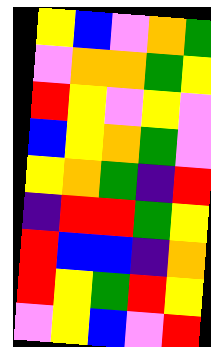[["yellow", "blue", "violet", "orange", "green"], ["violet", "orange", "orange", "green", "yellow"], ["red", "yellow", "violet", "yellow", "violet"], ["blue", "yellow", "orange", "green", "violet"], ["yellow", "orange", "green", "indigo", "red"], ["indigo", "red", "red", "green", "yellow"], ["red", "blue", "blue", "indigo", "orange"], ["red", "yellow", "green", "red", "yellow"], ["violet", "yellow", "blue", "violet", "red"]]